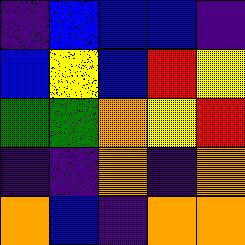[["indigo", "blue", "blue", "blue", "indigo"], ["blue", "yellow", "blue", "red", "yellow"], ["green", "green", "orange", "yellow", "red"], ["indigo", "indigo", "orange", "indigo", "orange"], ["orange", "blue", "indigo", "orange", "orange"]]